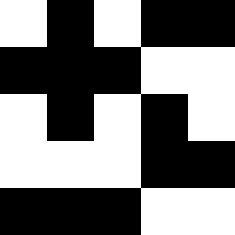[["white", "black", "white", "black", "black"], ["black", "black", "black", "white", "white"], ["white", "black", "white", "black", "white"], ["white", "white", "white", "black", "black"], ["black", "black", "black", "white", "white"]]